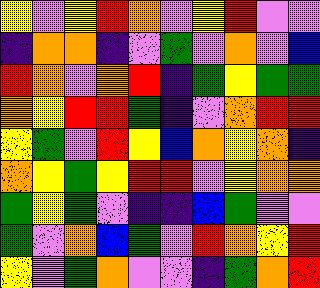[["yellow", "violet", "yellow", "red", "orange", "violet", "yellow", "red", "violet", "violet"], ["indigo", "orange", "orange", "indigo", "violet", "green", "violet", "orange", "violet", "blue"], ["red", "orange", "violet", "orange", "red", "indigo", "green", "yellow", "green", "green"], ["orange", "yellow", "red", "red", "green", "indigo", "violet", "orange", "red", "red"], ["yellow", "green", "violet", "red", "yellow", "blue", "orange", "yellow", "orange", "indigo"], ["orange", "yellow", "green", "yellow", "red", "red", "violet", "yellow", "orange", "orange"], ["green", "yellow", "green", "violet", "indigo", "indigo", "blue", "green", "violet", "violet"], ["green", "violet", "orange", "blue", "green", "violet", "red", "orange", "yellow", "red"], ["yellow", "violet", "green", "orange", "violet", "violet", "indigo", "green", "orange", "red"]]